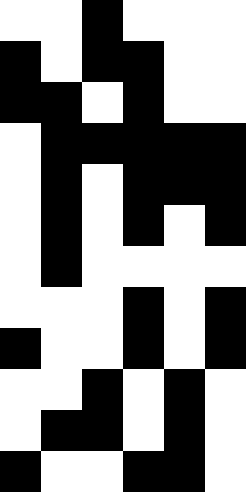[["white", "white", "black", "white", "white", "white"], ["black", "white", "black", "black", "white", "white"], ["black", "black", "white", "black", "white", "white"], ["white", "black", "black", "black", "black", "black"], ["white", "black", "white", "black", "black", "black"], ["white", "black", "white", "black", "white", "black"], ["white", "black", "white", "white", "white", "white"], ["white", "white", "white", "black", "white", "black"], ["black", "white", "white", "black", "white", "black"], ["white", "white", "black", "white", "black", "white"], ["white", "black", "black", "white", "black", "white"], ["black", "white", "white", "black", "black", "white"]]